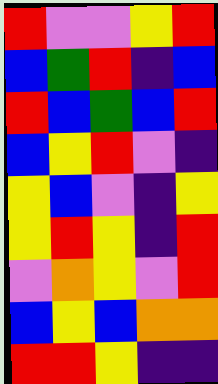[["red", "violet", "violet", "yellow", "red"], ["blue", "green", "red", "indigo", "blue"], ["red", "blue", "green", "blue", "red"], ["blue", "yellow", "red", "violet", "indigo"], ["yellow", "blue", "violet", "indigo", "yellow"], ["yellow", "red", "yellow", "indigo", "red"], ["violet", "orange", "yellow", "violet", "red"], ["blue", "yellow", "blue", "orange", "orange"], ["red", "red", "yellow", "indigo", "indigo"]]